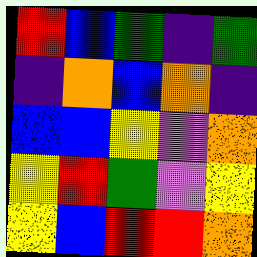[["red", "blue", "green", "indigo", "green"], ["indigo", "orange", "blue", "orange", "indigo"], ["blue", "blue", "yellow", "violet", "orange"], ["yellow", "red", "green", "violet", "yellow"], ["yellow", "blue", "red", "red", "orange"]]